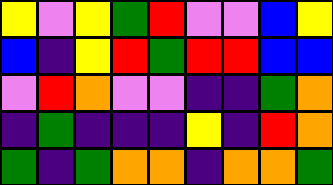[["yellow", "violet", "yellow", "green", "red", "violet", "violet", "blue", "yellow"], ["blue", "indigo", "yellow", "red", "green", "red", "red", "blue", "blue"], ["violet", "red", "orange", "violet", "violet", "indigo", "indigo", "green", "orange"], ["indigo", "green", "indigo", "indigo", "indigo", "yellow", "indigo", "red", "orange"], ["green", "indigo", "green", "orange", "orange", "indigo", "orange", "orange", "green"]]